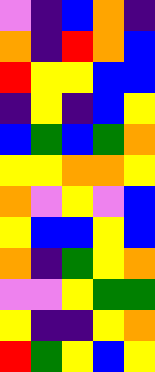[["violet", "indigo", "blue", "orange", "indigo"], ["orange", "indigo", "red", "orange", "blue"], ["red", "yellow", "yellow", "blue", "blue"], ["indigo", "yellow", "indigo", "blue", "yellow"], ["blue", "green", "blue", "green", "orange"], ["yellow", "yellow", "orange", "orange", "yellow"], ["orange", "violet", "yellow", "violet", "blue"], ["yellow", "blue", "blue", "yellow", "blue"], ["orange", "indigo", "green", "yellow", "orange"], ["violet", "violet", "yellow", "green", "green"], ["yellow", "indigo", "indigo", "yellow", "orange"], ["red", "green", "yellow", "blue", "yellow"]]